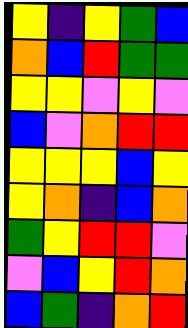[["yellow", "indigo", "yellow", "green", "blue"], ["orange", "blue", "red", "green", "green"], ["yellow", "yellow", "violet", "yellow", "violet"], ["blue", "violet", "orange", "red", "red"], ["yellow", "yellow", "yellow", "blue", "yellow"], ["yellow", "orange", "indigo", "blue", "orange"], ["green", "yellow", "red", "red", "violet"], ["violet", "blue", "yellow", "red", "orange"], ["blue", "green", "indigo", "orange", "red"]]